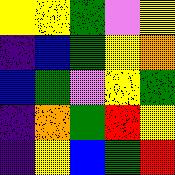[["yellow", "yellow", "green", "violet", "yellow"], ["indigo", "blue", "green", "yellow", "orange"], ["blue", "green", "violet", "yellow", "green"], ["indigo", "orange", "green", "red", "yellow"], ["indigo", "yellow", "blue", "green", "red"]]